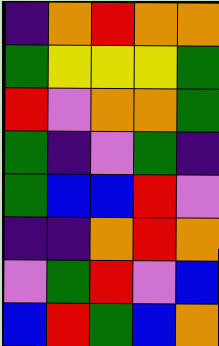[["indigo", "orange", "red", "orange", "orange"], ["green", "yellow", "yellow", "yellow", "green"], ["red", "violet", "orange", "orange", "green"], ["green", "indigo", "violet", "green", "indigo"], ["green", "blue", "blue", "red", "violet"], ["indigo", "indigo", "orange", "red", "orange"], ["violet", "green", "red", "violet", "blue"], ["blue", "red", "green", "blue", "orange"]]